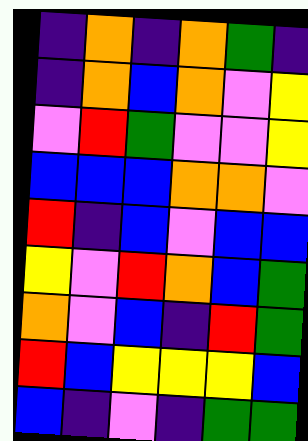[["indigo", "orange", "indigo", "orange", "green", "indigo"], ["indigo", "orange", "blue", "orange", "violet", "yellow"], ["violet", "red", "green", "violet", "violet", "yellow"], ["blue", "blue", "blue", "orange", "orange", "violet"], ["red", "indigo", "blue", "violet", "blue", "blue"], ["yellow", "violet", "red", "orange", "blue", "green"], ["orange", "violet", "blue", "indigo", "red", "green"], ["red", "blue", "yellow", "yellow", "yellow", "blue"], ["blue", "indigo", "violet", "indigo", "green", "green"]]